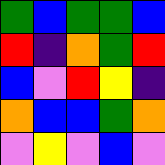[["green", "blue", "green", "green", "blue"], ["red", "indigo", "orange", "green", "red"], ["blue", "violet", "red", "yellow", "indigo"], ["orange", "blue", "blue", "green", "orange"], ["violet", "yellow", "violet", "blue", "violet"]]